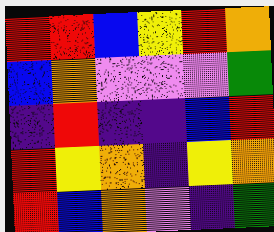[["red", "red", "blue", "yellow", "red", "orange"], ["blue", "orange", "violet", "violet", "violet", "green"], ["indigo", "red", "indigo", "indigo", "blue", "red"], ["red", "yellow", "orange", "indigo", "yellow", "orange"], ["red", "blue", "orange", "violet", "indigo", "green"]]